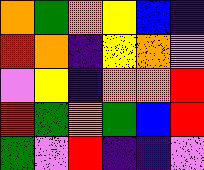[["orange", "green", "orange", "yellow", "blue", "indigo"], ["red", "orange", "indigo", "yellow", "orange", "violet"], ["violet", "yellow", "indigo", "orange", "orange", "red"], ["red", "green", "orange", "green", "blue", "red"], ["green", "violet", "red", "indigo", "indigo", "violet"]]